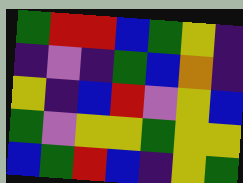[["green", "red", "red", "blue", "green", "yellow", "indigo"], ["indigo", "violet", "indigo", "green", "blue", "orange", "indigo"], ["yellow", "indigo", "blue", "red", "violet", "yellow", "blue"], ["green", "violet", "yellow", "yellow", "green", "yellow", "yellow"], ["blue", "green", "red", "blue", "indigo", "yellow", "green"]]